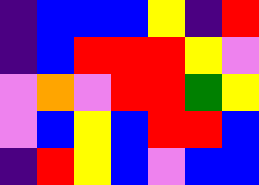[["indigo", "blue", "blue", "blue", "yellow", "indigo", "red"], ["indigo", "blue", "red", "red", "red", "yellow", "violet"], ["violet", "orange", "violet", "red", "red", "green", "yellow"], ["violet", "blue", "yellow", "blue", "red", "red", "blue"], ["indigo", "red", "yellow", "blue", "violet", "blue", "blue"]]